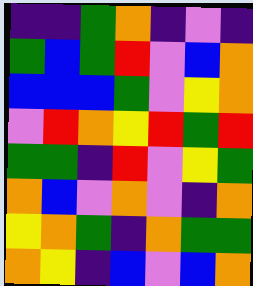[["indigo", "indigo", "green", "orange", "indigo", "violet", "indigo"], ["green", "blue", "green", "red", "violet", "blue", "orange"], ["blue", "blue", "blue", "green", "violet", "yellow", "orange"], ["violet", "red", "orange", "yellow", "red", "green", "red"], ["green", "green", "indigo", "red", "violet", "yellow", "green"], ["orange", "blue", "violet", "orange", "violet", "indigo", "orange"], ["yellow", "orange", "green", "indigo", "orange", "green", "green"], ["orange", "yellow", "indigo", "blue", "violet", "blue", "orange"]]